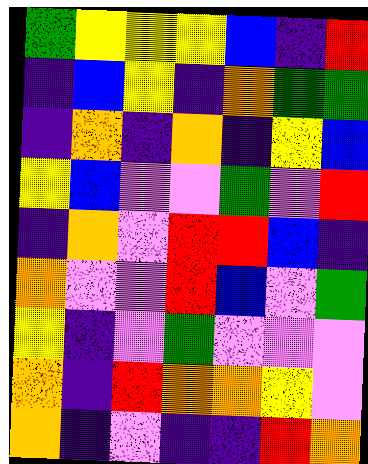[["green", "yellow", "yellow", "yellow", "blue", "indigo", "red"], ["indigo", "blue", "yellow", "indigo", "orange", "green", "green"], ["indigo", "orange", "indigo", "orange", "indigo", "yellow", "blue"], ["yellow", "blue", "violet", "violet", "green", "violet", "red"], ["indigo", "orange", "violet", "red", "red", "blue", "indigo"], ["orange", "violet", "violet", "red", "blue", "violet", "green"], ["yellow", "indigo", "violet", "green", "violet", "violet", "violet"], ["orange", "indigo", "red", "orange", "orange", "yellow", "violet"], ["orange", "indigo", "violet", "indigo", "indigo", "red", "orange"]]